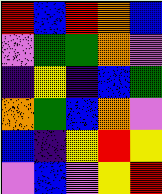[["red", "blue", "red", "orange", "blue"], ["violet", "green", "green", "orange", "violet"], ["indigo", "yellow", "indigo", "blue", "green"], ["orange", "green", "blue", "orange", "violet"], ["blue", "indigo", "yellow", "red", "yellow"], ["violet", "blue", "violet", "yellow", "red"]]